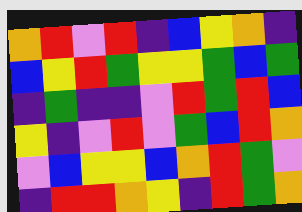[["orange", "red", "violet", "red", "indigo", "blue", "yellow", "orange", "indigo"], ["blue", "yellow", "red", "green", "yellow", "yellow", "green", "blue", "green"], ["indigo", "green", "indigo", "indigo", "violet", "red", "green", "red", "blue"], ["yellow", "indigo", "violet", "red", "violet", "green", "blue", "red", "orange"], ["violet", "blue", "yellow", "yellow", "blue", "orange", "red", "green", "violet"], ["indigo", "red", "red", "orange", "yellow", "indigo", "red", "green", "orange"]]